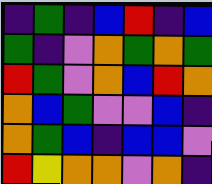[["indigo", "green", "indigo", "blue", "red", "indigo", "blue"], ["green", "indigo", "violet", "orange", "green", "orange", "green"], ["red", "green", "violet", "orange", "blue", "red", "orange"], ["orange", "blue", "green", "violet", "violet", "blue", "indigo"], ["orange", "green", "blue", "indigo", "blue", "blue", "violet"], ["red", "yellow", "orange", "orange", "violet", "orange", "indigo"]]